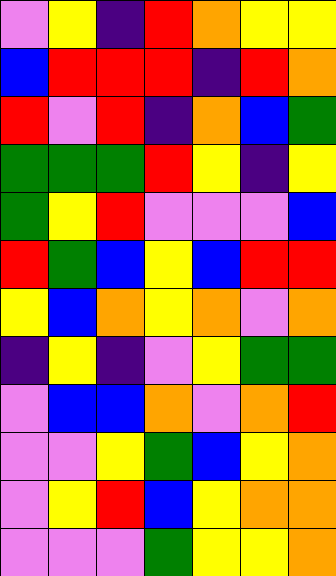[["violet", "yellow", "indigo", "red", "orange", "yellow", "yellow"], ["blue", "red", "red", "red", "indigo", "red", "orange"], ["red", "violet", "red", "indigo", "orange", "blue", "green"], ["green", "green", "green", "red", "yellow", "indigo", "yellow"], ["green", "yellow", "red", "violet", "violet", "violet", "blue"], ["red", "green", "blue", "yellow", "blue", "red", "red"], ["yellow", "blue", "orange", "yellow", "orange", "violet", "orange"], ["indigo", "yellow", "indigo", "violet", "yellow", "green", "green"], ["violet", "blue", "blue", "orange", "violet", "orange", "red"], ["violet", "violet", "yellow", "green", "blue", "yellow", "orange"], ["violet", "yellow", "red", "blue", "yellow", "orange", "orange"], ["violet", "violet", "violet", "green", "yellow", "yellow", "orange"]]